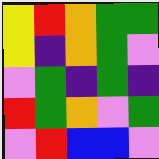[["yellow", "red", "orange", "green", "green"], ["yellow", "indigo", "orange", "green", "violet"], ["violet", "green", "indigo", "green", "indigo"], ["red", "green", "orange", "violet", "green"], ["violet", "red", "blue", "blue", "violet"]]